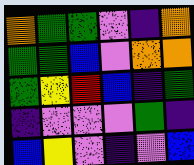[["orange", "green", "green", "violet", "indigo", "orange"], ["green", "green", "blue", "violet", "orange", "orange"], ["green", "yellow", "red", "blue", "indigo", "green"], ["indigo", "violet", "violet", "violet", "green", "indigo"], ["blue", "yellow", "violet", "indigo", "violet", "blue"]]